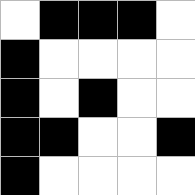[["white", "black", "black", "black", "white"], ["black", "white", "white", "white", "white"], ["black", "white", "black", "white", "white"], ["black", "black", "white", "white", "black"], ["black", "white", "white", "white", "white"]]